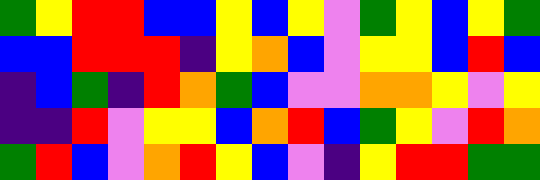[["green", "yellow", "red", "red", "blue", "blue", "yellow", "blue", "yellow", "violet", "green", "yellow", "blue", "yellow", "green"], ["blue", "blue", "red", "red", "red", "indigo", "yellow", "orange", "blue", "violet", "yellow", "yellow", "blue", "red", "blue"], ["indigo", "blue", "green", "indigo", "red", "orange", "green", "blue", "violet", "violet", "orange", "orange", "yellow", "violet", "yellow"], ["indigo", "indigo", "red", "violet", "yellow", "yellow", "blue", "orange", "red", "blue", "green", "yellow", "violet", "red", "orange"], ["green", "red", "blue", "violet", "orange", "red", "yellow", "blue", "violet", "indigo", "yellow", "red", "red", "green", "green"]]